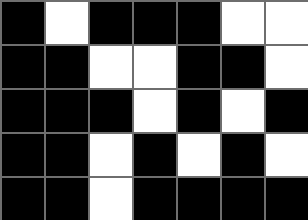[["black", "white", "black", "black", "black", "white", "white"], ["black", "black", "white", "white", "black", "black", "white"], ["black", "black", "black", "white", "black", "white", "black"], ["black", "black", "white", "black", "white", "black", "white"], ["black", "black", "white", "black", "black", "black", "black"]]